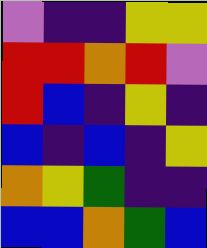[["violet", "indigo", "indigo", "yellow", "yellow"], ["red", "red", "orange", "red", "violet"], ["red", "blue", "indigo", "yellow", "indigo"], ["blue", "indigo", "blue", "indigo", "yellow"], ["orange", "yellow", "green", "indigo", "indigo"], ["blue", "blue", "orange", "green", "blue"]]